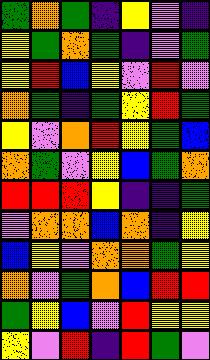[["green", "orange", "green", "indigo", "yellow", "violet", "indigo"], ["yellow", "green", "orange", "green", "indigo", "violet", "green"], ["yellow", "red", "blue", "yellow", "violet", "red", "violet"], ["orange", "green", "indigo", "green", "yellow", "red", "green"], ["yellow", "violet", "orange", "red", "yellow", "green", "blue"], ["orange", "green", "violet", "yellow", "blue", "green", "orange"], ["red", "red", "red", "yellow", "indigo", "indigo", "green"], ["violet", "orange", "orange", "blue", "orange", "indigo", "yellow"], ["blue", "yellow", "violet", "orange", "orange", "green", "yellow"], ["orange", "violet", "green", "orange", "blue", "red", "red"], ["green", "yellow", "blue", "violet", "red", "yellow", "yellow"], ["yellow", "violet", "red", "indigo", "red", "green", "violet"]]